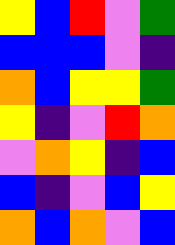[["yellow", "blue", "red", "violet", "green"], ["blue", "blue", "blue", "violet", "indigo"], ["orange", "blue", "yellow", "yellow", "green"], ["yellow", "indigo", "violet", "red", "orange"], ["violet", "orange", "yellow", "indigo", "blue"], ["blue", "indigo", "violet", "blue", "yellow"], ["orange", "blue", "orange", "violet", "blue"]]